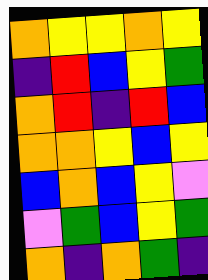[["orange", "yellow", "yellow", "orange", "yellow"], ["indigo", "red", "blue", "yellow", "green"], ["orange", "red", "indigo", "red", "blue"], ["orange", "orange", "yellow", "blue", "yellow"], ["blue", "orange", "blue", "yellow", "violet"], ["violet", "green", "blue", "yellow", "green"], ["orange", "indigo", "orange", "green", "indigo"]]